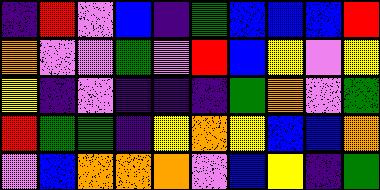[["indigo", "red", "violet", "blue", "indigo", "green", "blue", "blue", "blue", "red"], ["orange", "violet", "violet", "green", "violet", "red", "blue", "yellow", "violet", "yellow"], ["yellow", "indigo", "violet", "indigo", "indigo", "indigo", "green", "orange", "violet", "green"], ["red", "green", "green", "indigo", "yellow", "orange", "yellow", "blue", "blue", "orange"], ["violet", "blue", "orange", "orange", "orange", "violet", "blue", "yellow", "indigo", "green"]]